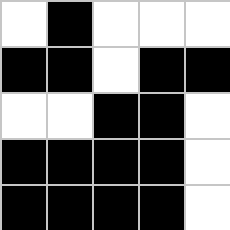[["white", "black", "white", "white", "white"], ["black", "black", "white", "black", "black"], ["white", "white", "black", "black", "white"], ["black", "black", "black", "black", "white"], ["black", "black", "black", "black", "white"]]